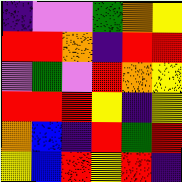[["indigo", "violet", "violet", "green", "orange", "yellow"], ["red", "red", "orange", "indigo", "red", "red"], ["violet", "green", "violet", "red", "orange", "yellow"], ["red", "red", "red", "yellow", "indigo", "yellow"], ["orange", "blue", "indigo", "red", "green", "red"], ["yellow", "blue", "red", "yellow", "red", "indigo"]]